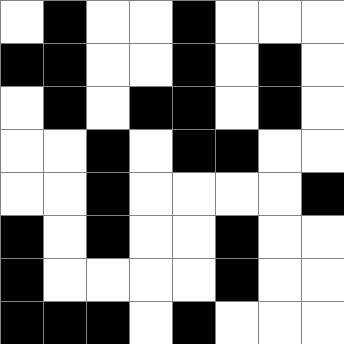[["white", "black", "white", "white", "black", "white", "white", "white"], ["black", "black", "white", "white", "black", "white", "black", "white"], ["white", "black", "white", "black", "black", "white", "black", "white"], ["white", "white", "black", "white", "black", "black", "white", "white"], ["white", "white", "black", "white", "white", "white", "white", "black"], ["black", "white", "black", "white", "white", "black", "white", "white"], ["black", "white", "white", "white", "white", "black", "white", "white"], ["black", "black", "black", "white", "black", "white", "white", "white"]]